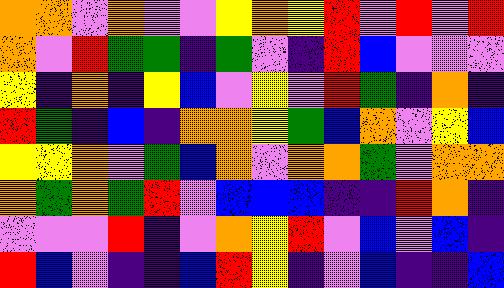[["orange", "orange", "violet", "orange", "violet", "violet", "yellow", "orange", "yellow", "red", "violet", "red", "violet", "red"], ["orange", "violet", "red", "green", "green", "indigo", "green", "violet", "indigo", "red", "blue", "violet", "violet", "violet"], ["yellow", "indigo", "orange", "indigo", "yellow", "blue", "violet", "yellow", "violet", "red", "green", "indigo", "orange", "indigo"], ["red", "green", "indigo", "blue", "indigo", "orange", "orange", "yellow", "green", "blue", "orange", "violet", "yellow", "blue"], ["yellow", "yellow", "orange", "violet", "green", "blue", "orange", "violet", "orange", "orange", "green", "violet", "orange", "orange"], ["orange", "green", "orange", "green", "red", "violet", "blue", "blue", "blue", "indigo", "indigo", "red", "orange", "indigo"], ["violet", "violet", "violet", "red", "indigo", "violet", "orange", "yellow", "red", "violet", "blue", "violet", "blue", "indigo"], ["red", "blue", "violet", "indigo", "indigo", "blue", "red", "yellow", "indigo", "violet", "blue", "indigo", "indigo", "blue"]]